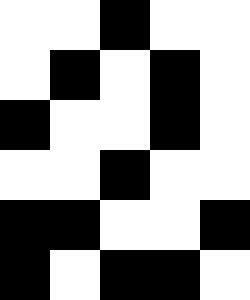[["white", "white", "black", "white", "white"], ["white", "black", "white", "black", "white"], ["black", "white", "white", "black", "white"], ["white", "white", "black", "white", "white"], ["black", "black", "white", "white", "black"], ["black", "white", "black", "black", "white"]]